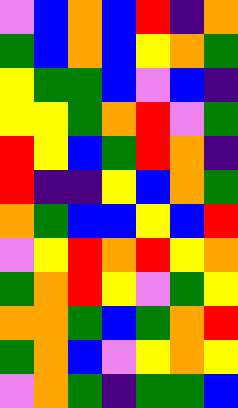[["violet", "blue", "orange", "blue", "red", "indigo", "orange"], ["green", "blue", "orange", "blue", "yellow", "orange", "green"], ["yellow", "green", "green", "blue", "violet", "blue", "indigo"], ["yellow", "yellow", "green", "orange", "red", "violet", "green"], ["red", "yellow", "blue", "green", "red", "orange", "indigo"], ["red", "indigo", "indigo", "yellow", "blue", "orange", "green"], ["orange", "green", "blue", "blue", "yellow", "blue", "red"], ["violet", "yellow", "red", "orange", "red", "yellow", "orange"], ["green", "orange", "red", "yellow", "violet", "green", "yellow"], ["orange", "orange", "green", "blue", "green", "orange", "red"], ["green", "orange", "blue", "violet", "yellow", "orange", "yellow"], ["violet", "orange", "green", "indigo", "green", "green", "blue"]]